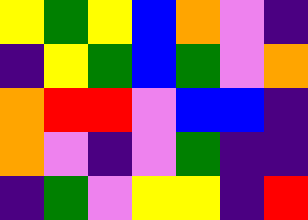[["yellow", "green", "yellow", "blue", "orange", "violet", "indigo"], ["indigo", "yellow", "green", "blue", "green", "violet", "orange"], ["orange", "red", "red", "violet", "blue", "blue", "indigo"], ["orange", "violet", "indigo", "violet", "green", "indigo", "indigo"], ["indigo", "green", "violet", "yellow", "yellow", "indigo", "red"]]